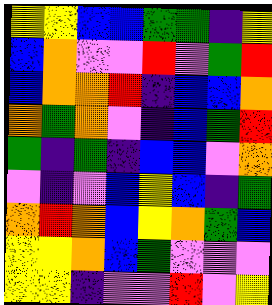[["yellow", "yellow", "blue", "blue", "green", "green", "indigo", "yellow"], ["blue", "orange", "violet", "violet", "red", "violet", "green", "red"], ["blue", "orange", "orange", "red", "indigo", "blue", "blue", "orange"], ["orange", "green", "orange", "violet", "indigo", "blue", "green", "red"], ["green", "indigo", "green", "indigo", "blue", "blue", "violet", "orange"], ["violet", "indigo", "violet", "blue", "yellow", "blue", "indigo", "green"], ["orange", "red", "orange", "blue", "yellow", "orange", "green", "blue"], ["yellow", "yellow", "orange", "blue", "green", "violet", "violet", "violet"], ["yellow", "yellow", "indigo", "violet", "violet", "red", "violet", "yellow"]]